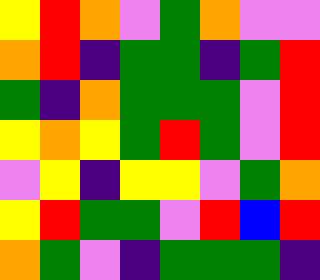[["yellow", "red", "orange", "violet", "green", "orange", "violet", "violet"], ["orange", "red", "indigo", "green", "green", "indigo", "green", "red"], ["green", "indigo", "orange", "green", "green", "green", "violet", "red"], ["yellow", "orange", "yellow", "green", "red", "green", "violet", "red"], ["violet", "yellow", "indigo", "yellow", "yellow", "violet", "green", "orange"], ["yellow", "red", "green", "green", "violet", "red", "blue", "red"], ["orange", "green", "violet", "indigo", "green", "green", "green", "indigo"]]